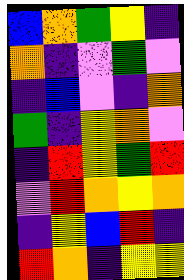[["blue", "orange", "green", "yellow", "indigo"], ["orange", "indigo", "violet", "green", "violet"], ["indigo", "blue", "violet", "indigo", "orange"], ["green", "indigo", "yellow", "orange", "violet"], ["indigo", "red", "yellow", "green", "red"], ["violet", "red", "orange", "yellow", "orange"], ["indigo", "yellow", "blue", "red", "indigo"], ["red", "orange", "indigo", "yellow", "yellow"]]